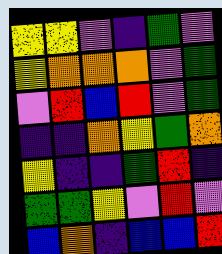[["yellow", "yellow", "violet", "indigo", "green", "violet"], ["yellow", "orange", "orange", "orange", "violet", "green"], ["violet", "red", "blue", "red", "violet", "green"], ["indigo", "indigo", "orange", "yellow", "green", "orange"], ["yellow", "indigo", "indigo", "green", "red", "indigo"], ["green", "green", "yellow", "violet", "red", "violet"], ["blue", "orange", "indigo", "blue", "blue", "red"]]